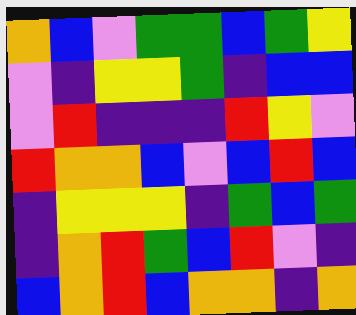[["orange", "blue", "violet", "green", "green", "blue", "green", "yellow"], ["violet", "indigo", "yellow", "yellow", "green", "indigo", "blue", "blue"], ["violet", "red", "indigo", "indigo", "indigo", "red", "yellow", "violet"], ["red", "orange", "orange", "blue", "violet", "blue", "red", "blue"], ["indigo", "yellow", "yellow", "yellow", "indigo", "green", "blue", "green"], ["indigo", "orange", "red", "green", "blue", "red", "violet", "indigo"], ["blue", "orange", "red", "blue", "orange", "orange", "indigo", "orange"]]